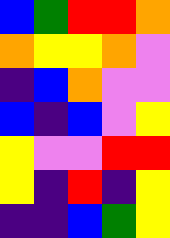[["blue", "green", "red", "red", "orange"], ["orange", "yellow", "yellow", "orange", "violet"], ["indigo", "blue", "orange", "violet", "violet"], ["blue", "indigo", "blue", "violet", "yellow"], ["yellow", "violet", "violet", "red", "red"], ["yellow", "indigo", "red", "indigo", "yellow"], ["indigo", "indigo", "blue", "green", "yellow"]]